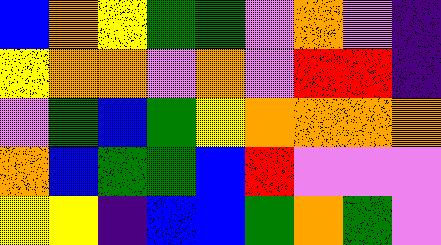[["blue", "orange", "yellow", "green", "green", "violet", "orange", "violet", "indigo"], ["yellow", "orange", "orange", "violet", "orange", "violet", "red", "red", "indigo"], ["violet", "green", "blue", "green", "yellow", "orange", "orange", "orange", "orange"], ["orange", "blue", "green", "green", "blue", "red", "violet", "violet", "violet"], ["yellow", "yellow", "indigo", "blue", "blue", "green", "orange", "green", "violet"]]